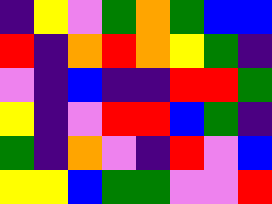[["indigo", "yellow", "violet", "green", "orange", "green", "blue", "blue"], ["red", "indigo", "orange", "red", "orange", "yellow", "green", "indigo"], ["violet", "indigo", "blue", "indigo", "indigo", "red", "red", "green"], ["yellow", "indigo", "violet", "red", "red", "blue", "green", "indigo"], ["green", "indigo", "orange", "violet", "indigo", "red", "violet", "blue"], ["yellow", "yellow", "blue", "green", "green", "violet", "violet", "red"]]